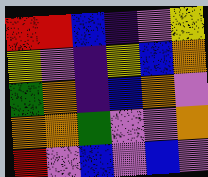[["red", "red", "blue", "indigo", "violet", "yellow"], ["yellow", "violet", "indigo", "yellow", "blue", "orange"], ["green", "orange", "indigo", "blue", "orange", "violet"], ["orange", "orange", "green", "violet", "violet", "orange"], ["red", "violet", "blue", "violet", "blue", "violet"]]